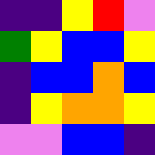[["indigo", "indigo", "yellow", "red", "violet"], ["green", "yellow", "blue", "blue", "yellow"], ["indigo", "blue", "blue", "orange", "blue"], ["indigo", "yellow", "orange", "orange", "yellow"], ["violet", "violet", "blue", "blue", "indigo"]]